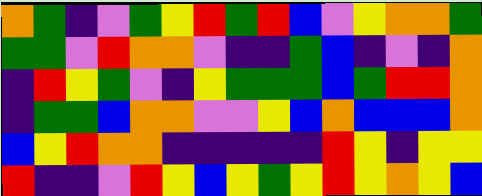[["orange", "green", "indigo", "violet", "green", "yellow", "red", "green", "red", "blue", "violet", "yellow", "orange", "orange", "green"], ["green", "green", "violet", "red", "orange", "orange", "violet", "indigo", "indigo", "green", "blue", "indigo", "violet", "indigo", "orange"], ["indigo", "red", "yellow", "green", "violet", "indigo", "yellow", "green", "green", "green", "blue", "green", "red", "red", "orange"], ["indigo", "green", "green", "blue", "orange", "orange", "violet", "violet", "yellow", "blue", "orange", "blue", "blue", "blue", "orange"], ["blue", "yellow", "red", "orange", "orange", "indigo", "indigo", "indigo", "indigo", "indigo", "red", "yellow", "indigo", "yellow", "yellow"], ["red", "indigo", "indigo", "violet", "red", "yellow", "blue", "yellow", "green", "yellow", "red", "yellow", "orange", "yellow", "blue"]]